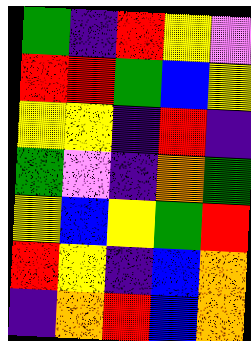[["green", "indigo", "red", "yellow", "violet"], ["red", "red", "green", "blue", "yellow"], ["yellow", "yellow", "indigo", "red", "indigo"], ["green", "violet", "indigo", "orange", "green"], ["yellow", "blue", "yellow", "green", "red"], ["red", "yellow", "indigo", "blue", "orange"], ["indigo", "orange", "red", "blue", "orange"]]